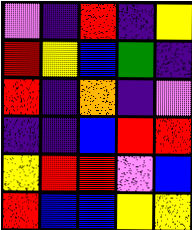[["violet", "indigo", "red", "indigo", "yellow"], ["red", "yellow", "blue", "green", "indigo"], ["red", "indigo", "orange", "indigo", "violet"], ["indigo", "indigo", "blue", "red", "red"], ["yellow", "red", "red", "violet", "blue"], ["red", "blue", "blue", "yellow", "yellow"]]